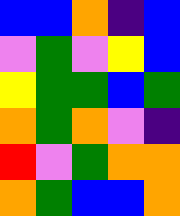[["blue", "blue", "orange", "indigo", "blue"], ["violet", "green", "violet", "yellow", "blue"], ["yellow", "green", "green", "blue", "green"], ["orange", "green", "orange", "violet", "indigo"], ["red", "violet", "green", "orange", "orange"], ["orange", "green", "blue", "blue", "orange"]]